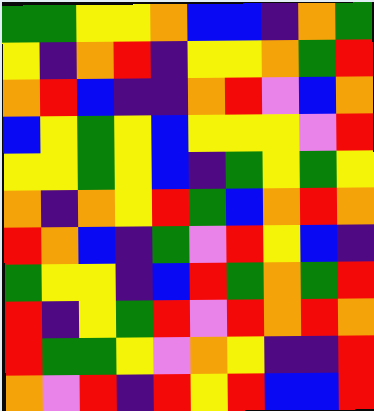[["green", "green", "yellow", "yellow", "orange", "blue", "blue", "indigo", "orange", "green"], ["yellow", "indigo", "orange", "red", "indigo", "yellow", "yellow", "orange", "green", "red"], ["orange", "red", "blue", "indigo", "indigo", "orange", "red", "violet", "blue", "orange"], ["blue", "yellow", "green", "yellow", "blue", "yellow", "yellow", "yellow", "violet", "red"], ["yellow", "yellow", "green", "yellow", "blue", "indigo", "green", "yellow", "green", "yellow"], ["orange", "indigo", "orange", "yellow", "red", "green", "blue", "orange", "red", "orange"], ["red", "orange", "blue", "indigo", "green", "violet", "red", "yellow", "blue", "indigo"], ["green", "yellow", "yellow", "indigo", "blue", "red", "green", "orange", "green", "red"], ["red", "indigo", "yellow", "green", "red", "violet", "red", "orange", "red", "orange"], ["red", "green", "green", "yellow", "violet", "orange", "yellow", "indigo", "indigo", "red"], ["orange", "violet", "red", "indigo", "red", "yellow", "red", "blue", "blue", "red"]]